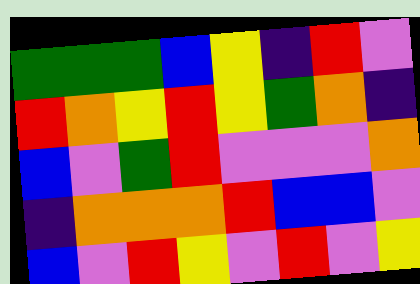[["green", "green", "green", "blue", "yellow", "indigo", "red", "violet"], ["red", "orange", "yellow", "red", "yellow", "green", "orange", "indigo"], ["blue", "violet", "green", "red", "violet", "violet", "violet", "orange"], ["indigo", "orange", "orange", "orange", "red", "blue", "blue", "violet"], ["blue", "violet", "red", "yellow", "violet", "red", "violet", "yellow"]]